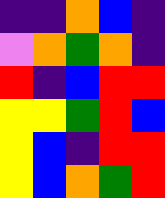[["indigo", "indigo", "orange", "blue", "indigo"], ["violet", "orange", "green", "orange", "indigo"], ["red", "indigo", "blue", "red", "red"], ["yellow", "yellow", "green", "red", "blue"], ["yellow", "blue", "indigo", "red", "red"], ["yellow", "blue", "orange", "green", "red"]]